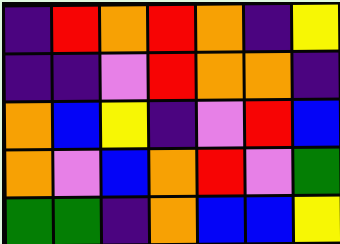[["indigo", "red", "orange", "red", "orange", "indigo", "yellow"], ["indigo", "indigo", "violet", "red", "orange", "orange", "indigo"], ["orange", "blue", "yellow", "indigo", "violet", "red", "blue"], ["orange", "violet", "blue", "orange", "red", "violet", "green"], ["green", "green", "indigo", "orange", "blue", "blue", "yellow"]]